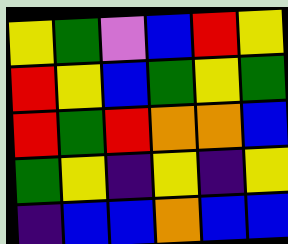[["yellow", "green", "violet", "blue", "red", "yellow"], ["red", "yellow", "blue", "green", "yellow", "green"], ["red", "green", "red", "orange", "orange", "blue"], ["green", "yellow", "indigo", "yellow", "indigo", "yellow"], ["indigo", "blue", "blue", "orange", "blue", "blue"]]